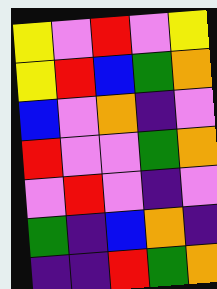[["yellow", "violet", "red", "violet", "yellow"], ["yellow", "red", "blue", "green", "orange"], ["blue", "violet", "orange", "indigo", "violet"], ["red", "violet", "violet", "green", "orange"], ["violet", "red", "violet", "indigo", "violet"], ["green", "indigo", "blue", "orange", "indigo"], ["indigo", "indigo", "red", "green", "orange"]]